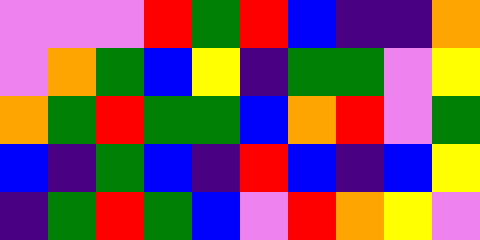[["violet", "violet", "violet", "red", "green", "red", "blue", "indigo", "indigo", "orange"], ["violet", "orange", "green", "blue", "yellow", "indigo", "green", "green", "violet", "yellow"], ["orange", "green", "red", "green", "green", "blue", "orange", "red", "violet", "green"], ["blue", "indigo", "green", "blue", "indigo", "red", "blue", "indigo", "blue", "yellow"], ["indigo", "green", "red", "green", "blue", "violet", "red", "orange", "yellow", "violet"]]